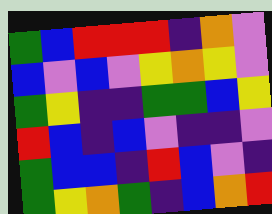[["green", "blue", "red", "red", "red", "indigo", "orange", "violet"], ["blue", "violet", "blue", "violet", "yellow", "orange", "yellow", "violet"], ["green", "yellow", "indigo", "indigo", "green", "green", "blue", "yellow"], ["red", "blue", "indigo", "blue", "violet", "indigo", "indigo", "violet"], ["green", "blue", "blue", "indigo", "red", "blue", "violet", "indigo"], ["green", "yellow", "orange", "green", "indigo", "blue", "orange", "red"]]